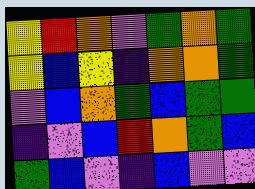[["yellow", "red", "orange", "violet", "green", "orange", "green"], ["yellow", "blue", "yellow", "indigo", "orange", "orange", "green"], ["violet", "blue", "orange", "green", "blue", "green", "green"], ["indigo", "violet", "blue", "red", "orange", "green", "blue"], ["green", "blue", "violet", "indigo", "blue", "violet", "violet"]]